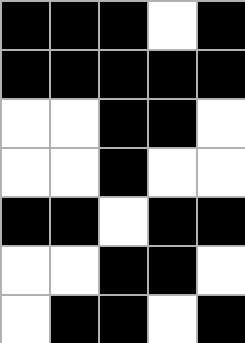[["black", "black", "black", "white", "black"], ["black", "black", "black", "black", "black"], ["white", "white", "black", "black", "white"], ["white", "white", "black", "white", "white"], ["black", "black", "white", "black", "black"], ["white", "white", "black", "black", "white"], ["white", "black", "black", "white", "black"]]